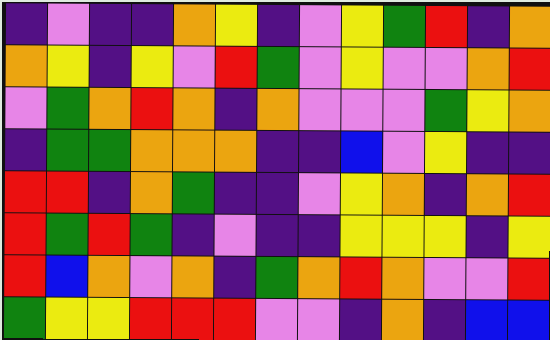[["indigo", "violet", "indigo", "indigo", "orange", "yellow", "indigo", "violet", "yellow", "green", "red", "indigo", "orange"], ["orange", "yellow", "indigo", "yellow", "violet", "red", "green", "violet", "yellow", "violet", "violet", "orange", "red"], ["violet", "green", "orange", "red", "orange", "indigo", "orange", "violet", "violet", "violet", "green", "yellow", "orange"], ["indigo", "green", "green", "orange", "orange", "orange", "indigo", "indigo", "blue", "violet", "yellow", "indigo", "indigo"], ["red", "red", "indigo", "orange", "green", "indigo", "indigo", "violet", "yellow", "orange", "indigo", "orange", "red"], ["red", "green", "red", "green", "indigo", "violet", "indigo", "indigo", "yellow", "yellow", "yellow", "indigo", "yellow"], ["red", "blue", "orange", "violet", "orange", "indigo", "green", "orange", "red", "orange", "violet", "violet", "red"], ["green", "yellow", "yellow", "red", "red", "red", "violet", "violet", "indigo", "orange", "indigo", "blue", "blue"]]